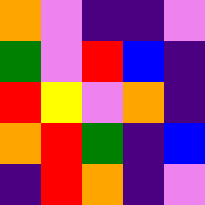[["orange", "violet", "indigo", "indigo", "violet"], ["green", "violet", "red", "blue", "indigo"], ["red", "yellow", "violet", "orange", "indigo"], ["orange", "red", "green", "indigo", "blue"], ["indigo", "red", "orange", "indigo", "violet"]]